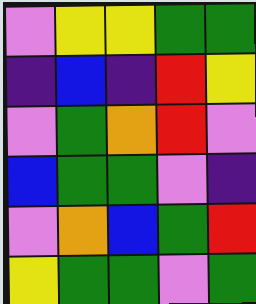[["violet", "yellow", "yellow", "green", "green"], ["indigo", "blue", "indigo", "red", "yellow"], ["violet", "green", "orange", "red", "violet"], ["blue", "green", "green", "violet", "indigo"], ["violet", "orange", "blue", "green", "red"], ["yellow", "green", "green", "violet", "green"]]